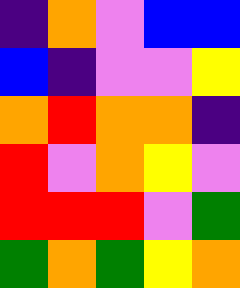[["indigo", "orange", "violet", "blue", "blue"], ["blue", "indigo", "violet", "violet", "yellow"], ["orange", "red", "orange", "orange", "indigo"], ["red", "violet", "orange", "yellow", "violet"], ["red", "red", "red", "violet", "green"], ["green", "orange", "green", "yellow", "orange"]]